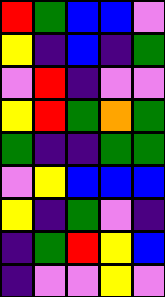[["red", "green", "blue", "blue", "violet"], ["yellow", "indigo", "blue", "indigo", "green"], ["violet", "red", "indigo", "violet", "violet"], ["yellow", "red", "green", "orange", "green"], ["green", "indigo", "indigo", "green", "green"], ["violet", "yellow", "blue", "blue", "blue"], ["yellow", "indigo", "green", "violet", "indigo"], ["indigo", "green", "red", "yellow", "blue"], ["indigo", "violet", "violet", "yellow", "violet"]]